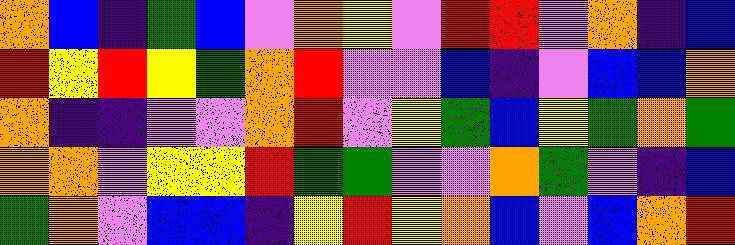[["orange", "blue", "indigo", "green", "blue", "violet", "orange", "yellow", "violet", "red", "red", "violet", "orange", "indigo", "blue"], ["red", "yellow", "red", "yellow", "green", "orange", "red", "violet", "violet", "blue", "indigo", "violet", "blue", "blue", "orange"], ["orange", "indigo", "indigo", "violet", "violet", "orange", "red", "violet", "yellow", "green", "blue", "yellow", "green", "orange", "green"], ["orange", "orange", "violet", "yellow", "yellow", "red", "green", "green", "violet", "violet", "orange", "green", "violet", "indigo", "blue"], ["green", "orange", "violet", "blue", "blue", "indigo", "yellow", "red", "yellow", "orange", "blue", "violet", "blue", "orange", "red"]]